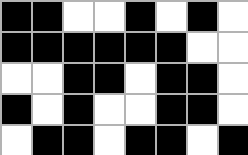[["black", "black", "white", "white", "black", "white", "black", "white"], ["black", "black", "black", "black", "black", "black", "white", "white"], ["white", "white", "black", "black", "white", "black", "black", "white"], ["black", "white", "black", "white", "white", "black", "black", "white"], ["white", "black", "black", "white", "black", "black", "white", "black"]]